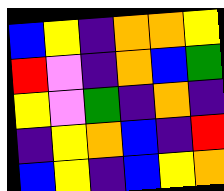[["blue", "yellow", "indigo", "orange", "orange", "yellow"], ["red", "violet", "indigo", "orange", "blue", "green"], ["yellow", "violet", "green", "indigo", "orange", "indigo"], ["indigo", "yellow", "orange", "blue", "indigo", "red"], ["blue", "yellow", "indigo", "blue", "yellow", "orange"]]